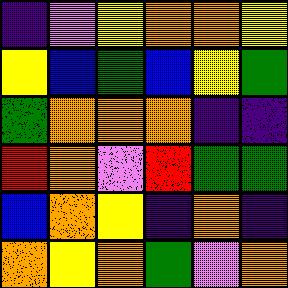[["indigo", "violet", "yellow", "orange", "orange", "yellow"], ["yellow", "blue", "green", "blue", "yellow", "green"], ["green", "orange", "orange", "orange", "indigo", "indigo"], ["red", "orange", "violet", "red", "green", "green"], ["blue", "orange", "yellow", "indigo", "orange", "indigo"], ["orange", "yellow", "orange", "green", "violet", "orange"]]